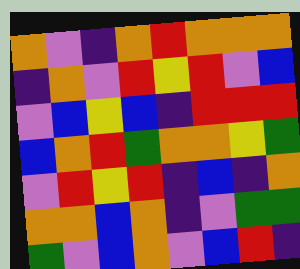[["orange", "violet", "indigo", "orange", "red", "orange", "orange", "orange"], ["indigo", "orange", "violet", "red", "yellow", "red", "violet", "blue"], ["violet", "blue", "yellow", "blue", "indigo", "red", "red", "red"], ["blue", "orange", "red", "green", "orange", "orange", "yellow", "green"], ["violet", "red", "yellow", "red", "indigo", "blue", "indigo", "orange"], ["orange", "orange", "blue", "orange", "indigo", "violet", "green", "green"], ["green", "violet", "blue", "orange", "violet", "blue", "red", "indigo"]]